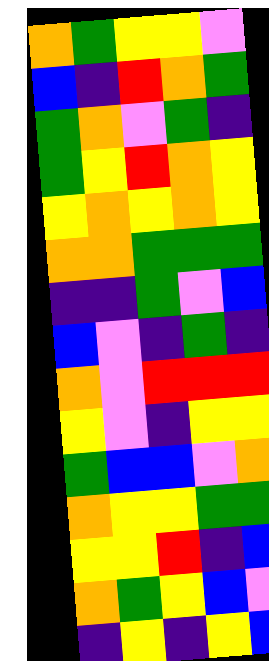[["orange", "green", "yellow", "yellow", "violet"], ["blue", "indigo", "red", "orange", "green"], ["green", "orange", "violet", "green", "indigo"], ["green", "yellow", "red", "orange", "yellow"], ["yellow", "orange", "yellow", "orange", "yellow"], ["orange", "orange", "green", "green", "green"], ["indigo", "indigo", "green", "violet", "blue"], ["blue", "violet", "indigo", "green", "indigo"], ["orange", "violet", "red", "red", "red"], ["yellow", "violet", "indigo", "yellow", "yellow"], ["green", "blue", "blue", "violet", "orange"], ["orange", "yellow", "yellow", "green", "green"], ["yellow", "yellow", "red", "indigo", "blue"], ["orange", "green", "yellow", "blue", "violet"], ["indigo", "yellow", "indigo", "yellow", "blue"]]